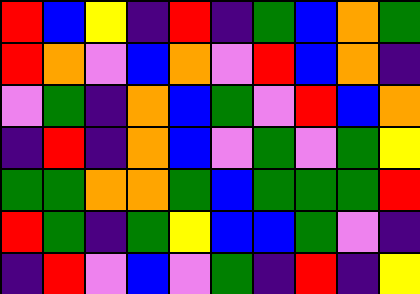[["red", "blue", "yellow", "indigo", "red", "indigo", "green", "blue", "orange", "green"], ["red", "orange", "violet", "blue", "orange", "violet", "red", "blue", "orange", "indigo"], ["violet", "green", "indigo", "orange", "blue", "green", "violet", "red", "blue", "orange"], ["indigo", "red", "indigo", "orange", "blue", "violet", "green", "violet", "green", "yellow"], ["green", "green", "orange", "orange", "green", "blue", "green", "green", "green", "red"], ["red", "green", "indigo", "green", "yellow", "blue", "blue", "green", "violet", "indigo"], ["indigo", "red", "violet", "blue", "violet", "green", "indigo", "red", "indigo", "yellow"]]